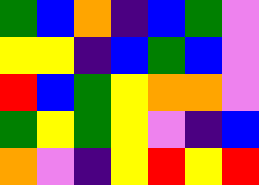[["green", "blue", "orange", "indigo", "blue", "green", "violet"], ["yellow", "yellow", "indigo", "blue", "green", "blue", "violet"], ["red", "blue", "green", "yellow", "orange", "orange", "violet"], ["green", "yellow", "green", "yellow", "violet", "indigo", "blue"], ["orange", "violet", "indigo", "yellow", "red", "yellow", "red"]]